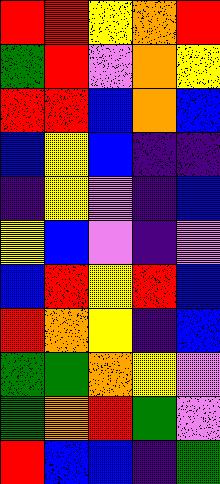[["red", "red", "yellow", "orange", "red"], ["green", "red", "violet", "orange", "yellow"], ["red", "red", "blue", "orange", "blue"], ["blue", "yellow", "blue", "indigo", "indigo"], ["indigo", "yellow", "violet", "indigo", "blue"], ["yellow", "blue", "violet", "indigo", "violet"], ["blue", "red", "yellow", "red", "blue"], ["red", "orange", "yellow", "indigo", "blue"], ["green", "green", "orange", "yellow", "violet"], ["green", "orange", "red", "green", "violet"], ["red", "blue", "blue", "indigo", "green"]]